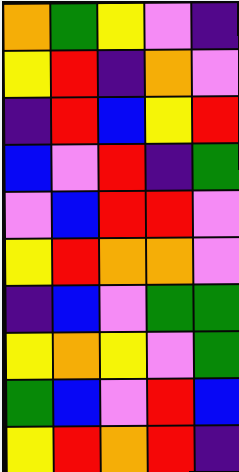[["orange", "green", "yellow", "violet", "indigo"], ["yellow", "red", "indigo", "orange", "violet"], ["indigo", "red", "blue", "yellow", "red"], ["blue", "violet", "red", "indigo", "green"], ["violet", "blue", "red", "red", "violet"], ["yellow", "red", "orange", "orange", "violet"], ["indigo", "blue", "violet", "green", "green"], ["yellow", "orange", "yellow", "violet", "green"], ["green", "blue", "violet", "red", "blue"], ["yellow", "red", "orange", "red", "indigo"]]